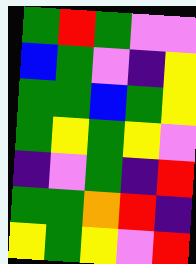[["green", "red", "green", "violet", "violet"], ["blue", "green", "violet", "indigo", "yellow"], ["green", "green", "blue", "green", "yellow"], ["green", "yellow", "green", "yellow", "violet"], ["indigo", "violet", "green", "indigo", "red"], ["green", "green", "orange", "red", "indigo"], ["yellow", "green", "yellow", "violet", "red"]]